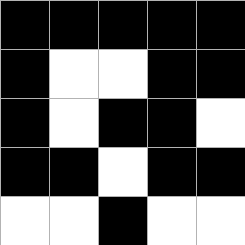[["black", "black", "black", "black", "black"], ["black", "white", "white", "black", "black"], ["black", "white", "black", "black", "white"], ["black", "black", "white", "black", "black"], ["white", "white", "black", "white", "white"]]